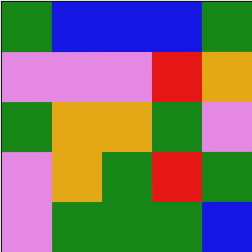[["green", "blue", "blue", "blue", "green"], ["violet", "violet", "violet", "red", "orange"], ["green", "orange", "orange", "green", "violet"], ["violet", "orange", "green", "red", "green"], ["violet", "green", "green", "green", "blue"]]